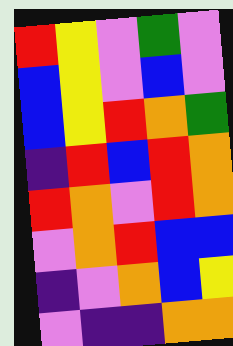[["red", "yellow", "violet", "green", "violet"], ["blue", "yellow", "violet", "blue", "violet"], ["blue", "yellow", "red", "orange", "green"], ["indigo", "red", "blue", "red", "orange"], ["red", "orange", "violet", "red", "orange"], ["violet", "orange", "red", "blue", "blue"], ["indigo", "violet", "orange", "blue", "yellow"], ["violet", "indigo", "indigo", "orange", "orange"]]